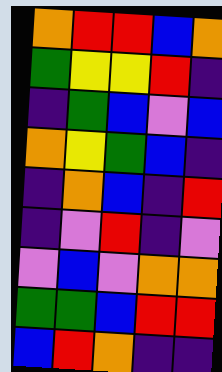[["orange", "red", "red", "blue", "orange"], ["green", "yellow", "yellow", "red", "indigo"], ["indigo", "green", "blue", "violet", "blue"], ["orange", "yellow", "green", "blue", "indigo"], ["indigo", "orange", "blue", "indigo", "red"], ["indigo", "violet", "red", "indigo", "violet"], ["violet", "blue", "violet", "orange", "orange"], ["green", "green", "blue", "red", "red"], ["blue", "red", "orange", "indigo", "indigo"]]